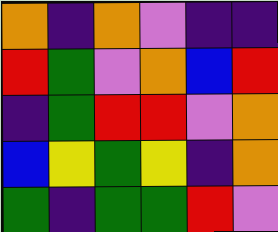[["orange", "indigo", "orange", "violet", "indigo", "indigo"], ["red", "green", "violet", "orange", "blue", "red"], ["indigo", "green", "red", "red", "violet", "orange"], ["blue", "yellow", "green", "yellow", "indigo", "orange"], ["green", "indigo", "green", "green", "red", "violet"]]